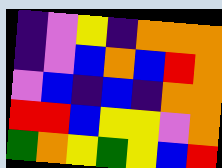[["indigo", "violet", "yellow", "indigo", "orange", "orange", "orange"], ["indigo", "violet", "blue", "orange", "blue", "red", "orange"], ["violet", "blue", "indigo", "blue", "indigo", "orange", "orange"], ["red", "red", "blue", "yellow", "yellow", "violet", "orange"], ["green", "orange", "yellow", "green", "yellow", "blue", "red"]]